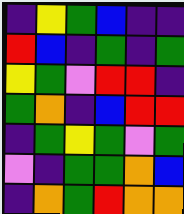[["indigo", "yellow", "green", "blue", "indigo", "indigo"], ["red", "blue", "indigo", "green", "indigo", "green"], ["yellow", "green", "violet", "red", "red", "indigo"], ["green", "orange", "indigo", "blue", "red", "red"], ["indigo", "green", "yellow", "green", "violet", "green"], ["violet", "indigo", "green", "green", "orange", "blue"], ["indigo", "orange", "green", "red", "orange", "orange"]]